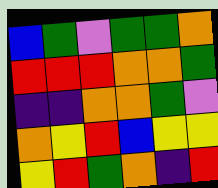[["blue", "green", "violet", "green", "green", "orange"], ["red", "red", "red", "orange", "orange", "green"], ["indigo", "indigo", "orange", "orange", "green", "violet"], ["orange", "yellow", "red", "blue", "yellow", "yellow"], ["yellow", "red", "green", "orange", "indigo", "red"]]